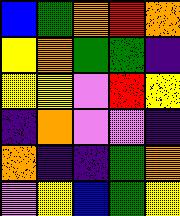[["blue", "green", "orange", "red", "orange"], ["yellow", "orange", "green", "green", "indigo"], ["yellow", "yellow", "violet", "red", "yellow"], ["indigo", "orange", "violet", "violet", "indigo"], ["orange", "indigo", "indigo", "green", "orange"], ["violet", "yellow", "blue", "green", "yellow"]]